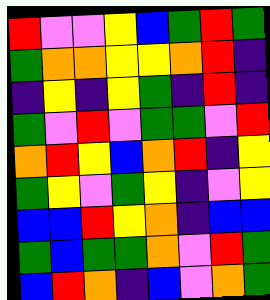[["red", "violet", "violet", "yellow", "blue", "green", "red", "green"], ["green", "orange", "orange", "yellow", "yellow", "orange", "red", "indigo"], ["indigo", "yellow", "indigo", "yellow", "green", "indigo", "red", "indigo"], ["green", "violet", "red", "violet", "green", "green", "violet", "red"], ["orange", "red", "yellow", "blue", "orange", "red", "indigo", "yellow"], ["green", "yellow", "violet", "green", "yellow", "indigo", "violet", "yellow"], ["blue", "blue", "red", "yellow", "orange", "indigo", "blue", "blue"], ["green", "blue", "green", "green", "orange", "violet", "red", "green"], ["blue", "red", "orange", "indigo", "blue", "violet", "orange", "green"]]